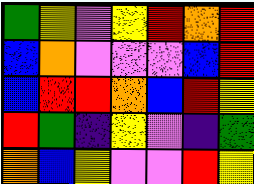[["green", "yellow", "violet", "yellow", "red", "orange", "red"], ["blue", "orange", "violet", "violet", "violet", "blue", "red"], ["blue", "red", "red", "orange", "blue", "red", "yellow"], ["red", "green", "indigo", "yellow", "violet", "indigo", "green"], ["orange", "blue", "yellow", "violet", "violet", "red", "yellow"]]